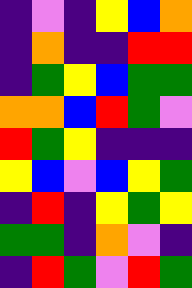[["indigo", "violet", "indigo", "yellow", "blue", "orange"], ["indigo", "orange", "indigo", "indigo", "red", "red"], ["indigo", "green", "yellow", "blue", "green", "green"], ["orange", "orange", "blue", "red", "green", "violet"], ["red", "green", "yellow", "indigo", "indigo", "indigo"], ["yellow", "blue", "violet", "blue", "yellow", "green"], ["indigo", "red", "indigo", "yellow", "green", "yellow"], ["green", "green", "indigo", "orange", "violet", "indigo"], ["indigo", "red", "green", "violet", "red", "green"]]